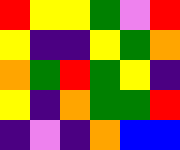[["red", "yellow", "yellow", "green", "violet", "red"], ["yellow", "indigo", "indigo", "yellow", "green", "orange"], ["orange", "green", "red", "green", "yellow", "indigo"], ["yellow", "indigo", "orange", "green", "green", "red"], ["indigo", "violet", "indigo", "orange", "blue", "blue"]]